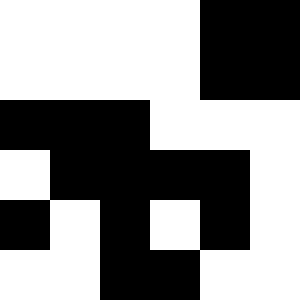[["white", "white", "white", "white", "black", "black"], ["white", "white", "white", "white", "black", "black"], ["black", "black", "black", "white", "white", "white"], ["white", "black", "black", "black", "black", "white"], ["black", "white", "black", "white", "black", "white"], ["white", "white", "black", "black", "white", "white"]]